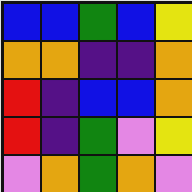[["blue", "blue", "green", "blue", "yellow"], ["orange", "orange", "indigo", "indigo", "orange"], ["red", "indigo", "blue", "blue", "orange"], ["red", "indigo", "green", "violet", "yellow"], ["violet", "orange", "green", "orange", "violet"]]